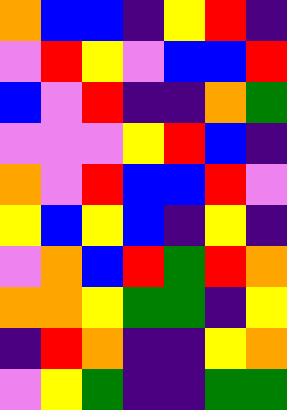[["orange", "blue", "blue", "indigo", "yellow", "red", "indigo"], ["violet", "red", "yellow", "violet", "blue", "blue", "red"], ["blue", "violet", "red", "indigo", "indigo", "orange", "green"], ["violet", "violet", "violet", "yellow", "red", "blue", "indigo"], ["orange", "violet", "red", "blue", "blue", "red", "violet"], ["yellow", "blue", "yellow", "blue", "indigo", "yellow", "indigo"], ["violet", "orange", "blue", "red", "green", "red", "orange"], ["orange", "orange", "yellow", "green", "green", "indigo", "yellow"], ["indigo", "red", "orange", "indigo", "indigo", "yellow", "orange"], ["violet", "yellow", "green", "indigo", "indigo", "green", "green"]]